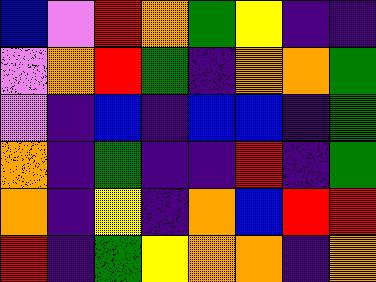[["blue", "violet", "red", "orange", "green", "yellow", "indigo", "indigo"], ["violet", "orange", "red", "green", "indigo", "orange", "orange", "green"], ["violet", "indigo", "blue", "indigo", "blue", "blue", "indigo", "green"], ["orange", "indigo", "green", "indigo", "indigo", "red", "indigo", "green"], ["orange", "indigo", "yellow", "indigo", "orange", "blue", "red", "red"], ["red", "indigo", "green", "yellow", "orange", "orange", "indigo", "orange"]]